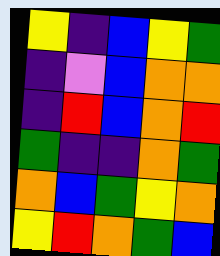[["yellow", "indigo", "blue", "yellow", "green"], ["indigo", "violet", "blue", "orange", "orange"], ["indigo", "red", "blue", "orange", "red"], ["green", "indigo", "indigo", "orange", "green"], ["orange", "blue", "green", "yellow", "orange"], ["yellow", "red", "orange", "green", "blue"]]